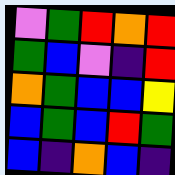[["violet", "green", "red", "orange", "red"], ["green", "blue", "violet", "indigo", "red"], ["orange", "green", "blue", "blue", "yellow"], ["blue", "green", "blue", "red", "green"], ["blue", "indigo", "orange", "blue", "indigo"]]